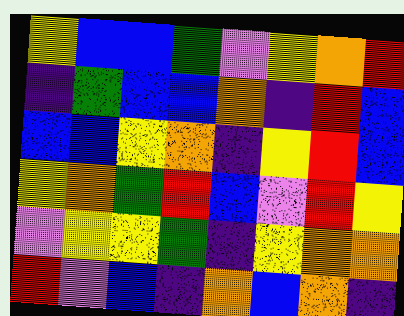[["yellow", "blue", "blue", "green", "violet", "yellow", "orange", "red"], ["indigo", "green", "blue", "blue", "orange", "indigo", "red", "blue"], ["blue", "blue", "yellow", "orange", "indigo", "yellow", "red", "blue"], ["yellow", "orange", "green", "red", "blue", "violet", "red", "yellow"], ["violet", "yellow", "yellow", "green", "indigo", "yellow", "orange", "orange"], ["red", "violet", "blue", "indigo", "orange", "blue", "orange", "indigo"]]